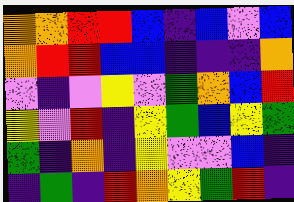[["orange", "orange", "red", "red", "blue", "indigo", "blue", "violet", "blue"], ["orange", "red", "red", "blue", "blue", "indigo", "indigo", "indigo", "orange"], ["violet", "indigo", "violet", "yellow", "violet", "green", "orange", "blue", "red"], ["yellow", "violet", "red", "indigo", "yellow", "green", "blue", "yellow", "green"], ["green", "indigo", "orange", "indigo", "yellow", "violet", "violet", "blue", "indigo"], ["indigo", "green", "indigo", "red", "orange", "yellow", "green", "red", "indigo"]]